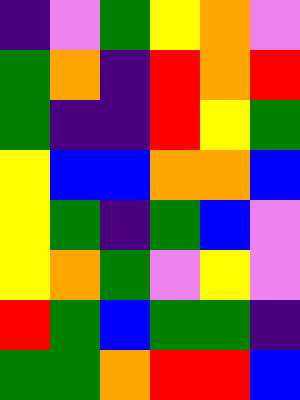[["indigo", "violet", "green", "yellow", "orange", "violet"], ["green", "orange", "indigo", "red", "orange", "red"], ["green", "indigo", "indigo", "red", "yellow", "green"], ["yellow", "blue", "blue", "orange", "orange", "blue"], ["yellow", "green", "indigo", "green", "blue", "violet"], ["yellow", "orange", "green", "violet", "yellow", "violet"], ["red", "green", "blue", "green", "green", "indigo"], ["green", "green", "orange", "red", "red", "blue"]]